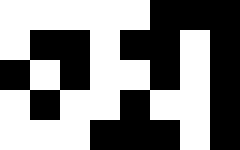[["white", "white", "white", "white", "white", "black", "black", "black"], ["white", "black", "black", "white", "black", "black", "white", "black"], ["black", "white", "black", "white", "white", "black", "white", "black"], ["white", "black", "white", "white", "black", "white", "white", "black"], ["white", "white", "white", "black", "black", "black", "white", "black"]]